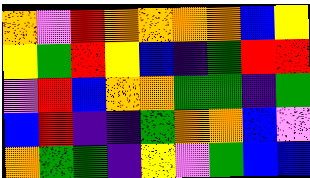[["orange", "violet", "red", "orange", "orange", "orange", "orange", "blue", "yellow"], ["yellow", "green", "red", "yellow", "blue", "indigo", "green", "red", "red"], ["violet", "red", "blue", "orange", "orange", "green", "green", "indigo", "green"], ["blue", "red", "indigo", "indigo", "green", "orange", "orange", "blue", "violet"], ["orange", "green", "green", "indigo", "yellow", "violet", "green", "blue", "blue"]]